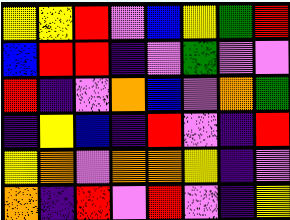[["yellow", "yellow", "red", "violet", "blue", "yellow", "green", "red"], ["blue", "red", "red", "indigo", "violet", "green", "violet", "violet"], ["red", "indigo", "violet", "orange", "blue", "violet", "orange", "green"], ["indigo", "yellow", "blue", "indigo", "red", "violet", "indigo", "red"], ["yellow", "orange", "violet", "orange", "orange", "yellow", "indigo", "violet"], ["orange", "indigo", "red", "violet", "red", "violet", "indigo", "yellow"]]